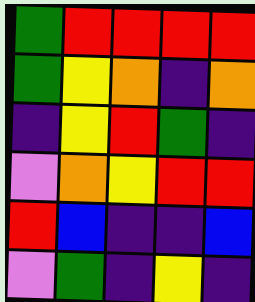[["green", "red", "red", "red", "red"], ["green", "yellow", "orange", "indigo", "orange"], ["indigo", "yellow", "red", "green", "indigo"], ["violet", "orange", "yellow", "red", "red"], ["red", "blue", "indigo", "indigo", "blue"], ["violet", "green", "indigo", "yellow", "indigo"]]